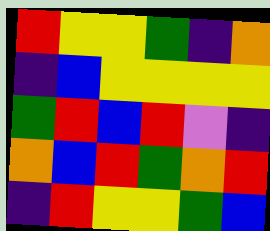[["red", "yellow", "yellow", "green", "indigo", "orange"], ["indigo", "blue", "yellow", "yellow", "yellow", "yellow"], ["green", "red", "blue", "red", "violet", "indigo"], ["orange", "blue", "red", "green", "orange", "red"], ["indigo", "red", "yellow", "yellow", "green", "blue"]]